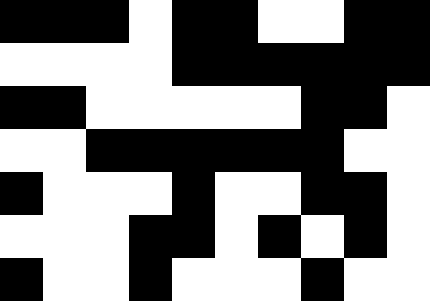[["black", "black", "black", "white", "black", "black", "white", "white", "black", "black"], ["white", "white", "white", "white", "black", "black", "black", "black", "black", "black"], ["black", "black", "white", "white", "white", "white", "white", "black", "black", "white"], ["white", "white", "black", "black", "black", "black", "black", "black", "white", "white"], ["black", "white", "white", "white", "black", "white", "white", "black", "black", "white"], ["white", "white", "white", "black", "black", "white", "black", "white", "black", "white"], ["black", "white", "white", "black", "white", "white", "white", "black", "white", "white"]]